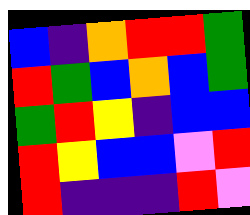[["blue", "indigo", "orange", "red", "red", "green"], ["red", "green", "blue", "orange", "blue", "green"], ["green", "red", "yellow", "indigo", "blue", "blue"], ["red", "yellow", "blue", "blue", "violet", "red"], ["red", "indigo", "indigo", "indigo", "red", "violet"]]